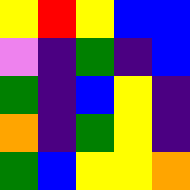[["yellow", "red", "yellow", "blue", "blue"], ["violet", "indigo", "green", "indigo", "blue"], ["green", "indigo", "blue", "yellow", "indigo"], ["orange", "indigo", "green", "yellow", "indigo"], ["green", "blue", "yellow", "yellow", "orange"]]